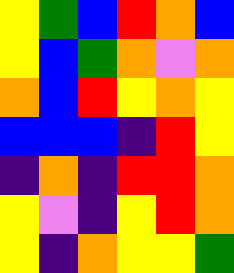[["yellow", "green", "blue", "red", "orange", "blue"], ["yellow", "blue", "green", "orange", "violet", "orange"], ["orange", "blue", "red", "yellow", "orange", "yellow"], ["blue", "blue", "blue", "indigo", "red", "yellow"], ["indigo", "orange", "indigo", "red", "red", "orange"], ["yellow", "violet", "indigo", "yellow", "red", "orange"], ["yellow", "indigo", "orange", "yellow", "yellow", "green"]]